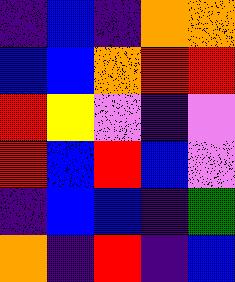[["indigo", "blue", "indigo", "orange", "orange"], ["blue", "blue", "orange", "red", "red"], ["red", "yellow", "violet", "indigo", "violet"], ["red", "blue", "red", "blue", "violet"], ["indigo", "blue", "blue", "indigo", "green"], ["orange", "indigo", "red", "indigo", "blue"]]